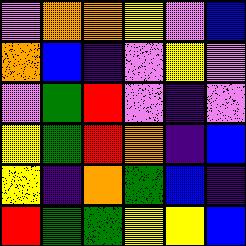[["violet", "orange", "orange", "yellow", "violet", "blue"], ["orange", "blue", "indigo", "violet", "yellow", "violet"], ["violet", "green", "red", "violet", "indigo", "violet"], ["yellow", "green", "red", "orange", "indigo", "blue"], ["yellow", "indigo", "orange", "green", "blue", "indigo"], ["red", "green", "green", "yellow", "yellow", "blue"]]